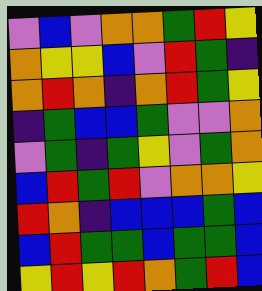[["violet", "blue", "violet", "orange", "orange", "green", "red", "yellow"], ["orange", "yellow", "yellow", "blue", "violet", "red", "green", "indigo"], ["orange", "red", "orange", "indigo", "orange", "red", "green", "yellow"], ["indigo", "green", "blue", "blue", "green", "violet", "violet", "orange"], ["violet", "green", "indigo", "green", "yellow", "violet", "green", "orange"], ["blue", "red", "green", "red", "violet", "orange", "orange", "yellow"], ["red", "orange", "indigo", "blue", "blue", "blue", "green", "blue"], ["blue", "red", "green", "green", "blue", "green", "green", "blue"], ["yellow", "red", "yellow", "red", "orange", "green", "red", "blue"]]